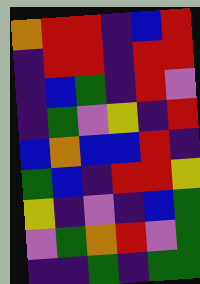[["orange", "red", "red", "indigo", "blue", "red"], ["indigo", "red", "red", "indigo", "red", "red"], ["indigo", "blue", "green", "indigo", "red", "violet"], ["indigo", "green", "violet", "yellow", "indigo", "red"], ["blue", "orange", "blue", "blue", "red", "indigo"], ["green", "blue", "indigo", "red", "red", "yellow"], ["yellow", "indigo", "violet", "indigo", "blue", "green"], ["violet", "green", "orange", "red", "violet", "green"], ["indigo", "indigo", "green", "indigo", "green", "green"]]